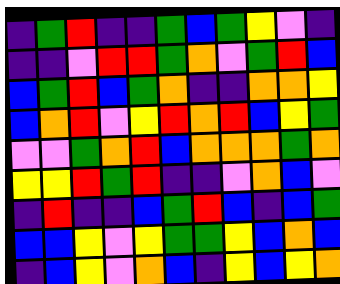[["indigo", "green", "red", "indigo", "indigo", "green", "blue", "green", "yellow", "violet", "indigo"], ["indigo", "indigo", "violet", "red", "red", "green", "orange", "violet", "green", "red", "blue"], ["blue", "green", "red", "blue", "green", "orange", "indigo", "indigo", "orange", "orange", "yellow"], ["blue", "orange", "red", "violet", "yellow", "red", "orange", "red", "blue", "yellow", "green"], ["violet", "violet", "green", "orange", "red", "blue", "orange", "orange", "orange", "green", "orange"], ["yellow", "yellow", "red", "green", "red", "indigo", "indigo", "violet", "orange", "blue", "violet"], ["indigo", "red", "indigo", "indigo", "blue", "green", "red", "blue", "indigo", "blue", "green"], ["blue", "blue", "yellow", "violet", "yellow", "green", "green", "yellow", "blue", "orange", "blue"], ["indigo", "blue", "yellow", "violet", "orange", "blue", "indigo", "yellow", "blue", "yellow", "orange"]]